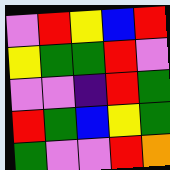[["violet", "red", "yellow", "blue", "red"], ["yellow", "green", "green", "red", "violet"], ["violet", "violet", "indigo", "red", "green"], ["red", "green", "blue", "yellow", "green"], ["green", "violet", "violet", "red", "orange"]]